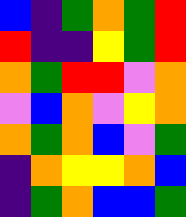[["blue", "indigo", "green", "orange", "green", "red"], ["red", "indigo", "indigo", "yellow", "green", "red"], ["orange", "green", "red", "red", "violet", "orange"], ["violet", "blue", "orange", "violet", "yellow", "orange"], ["orange", "green", "orange", "blue", "violet", "green"], ["indigo", "orange", "yellow", "yellow", "orange", "blue"], ["indigo", "green", "orange", "blue", "blue", "green"]]